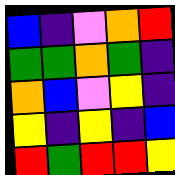[["blue", "indigo", "violet", "orange", "red"], ["green", "green", "orange", "green", "indigo"], ["orange", "blue", "violet", "yellow", "indigo"], ["yellow", "indigo", "yellow", "indigo", "blue"], ["red", "green", "red", "red", "yellow"]]